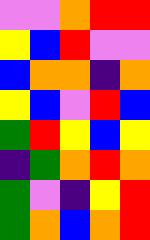[["violet", "violet", "orange", "red", "red"], ["yellow", "blue", "red", "violet", "violet"], ["blue", "orange", "orange", "indigo", "orange"], ["yellow", "blue", "violet", "red", "blue"], ["green", "red", "yellow", "blue", "yellow"], ["indigo", "green", "orange", "red", "orange"], ["green", "violet", "indigo", "yellow", "red"], ["green", "orange", "blue", "orange", "red"]]